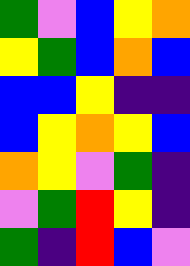[["green", "violet", "blue", "yellow", "orange"], ["yellow", "green", "blue", "orange", "blue"], ["blue", "blue", "yellow", "indigo", "indigo"], ["blue", "yellow", "orange", "yellow", "blue"], ["orange", "yellow", "violet", "green", "indigo"], ["violet", "green", "red", "yellow", "indigo"], ["green", "indigo", "red", "blue", "violet"]]